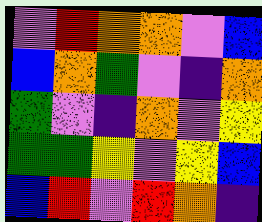[["violet", "red", "orange", "orange", "violet", "blue"], ["blue", "orange", "green", "violet", "indigo", "orange"], ["green", "violet", "indigo", "orange", "violet", "yellow"], ["green", "green", "yellow", "violet", "yellow", "blue"], ["blue", "red", "violet", "red", "orange", "indigo"]]